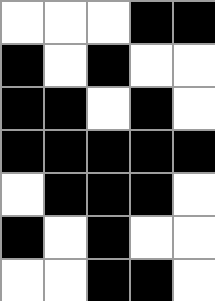[["white", "white", "white", "black", "black"], ["black", "white", "black", "white", "white"], ["black", "black", "white", "black", "white"], ["black", "black", "black", "black", "black"], ["white", "black", "black", "black", "white"], ["black", "white", "black", "white", "white"], ["white", "white", "black", "black", "white"]]